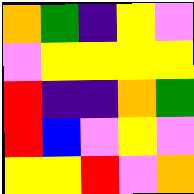[["orange", "green", "indigo", "yellow", "violet"], ["violet", "yellow", "yellow", "yellow", "yellow"], ["red", "indigo", "indigo", "orange", "green"], ["red", "blue", "violet", "yellow", "violet"], ["yellow", "yellow", "red", "violet", "orange"]]